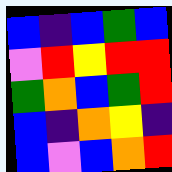[["blue", "indigo", "blue", "green", "blue"], ["violet", "red", "yellow", "red", "red"], ["green", "orange", "blue", "green", "red"], ["blue", "indigo", "orange", "yellow", "indigo"], ["blue", "violet", "blue", "orange", "red"]]